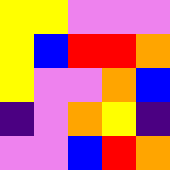[["yellow", "yellow", "violet", "violet", "violet"], ["yellow", "blue", "red", "red", "orange"], ["yellow", "violet", "violet", "orange", "blue"], ["indigo", "violet", "orange", "yellow", "indigo"], ["violet", "violet", "blue", "red", "orange"]]